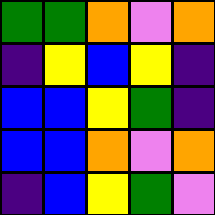[["green", "green", "orange", "violet", "orange"], ["indigo", "yellow", "blue", "yellow", "indigo"], ["blue", "blue", "yellow", "green", "indigo"], ["blue", "blue", "orange", "violet", "orange"], ["indigo", "blue", "yellow", "green", "violet"]]